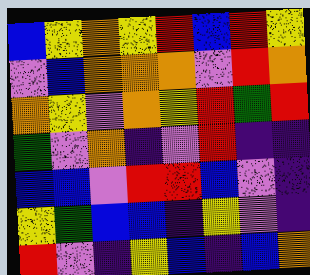[["blue", "yellow", "orange", "yellow", "red", "blue", "red", "yellow"], ["violet", "blue", "orange", "orange", "orange", "violet", "red", "orange"], ["orange", "yellow", "violet", "orange", "yellow", "red", "green", "red"], ["green", "violet", "orange", "indigo", "violet", "red", "indigo", "indigo"], ["blue", "blue", "violet", "red", "red", "blue", "violet", "indigo"], ["yellow", "green", "blue", "blue", "indigo", "yellow", "violet", "indigo"], ["red", "violet", "indigo", "yellow", "blue", "indigo", "blue", "orange"]]